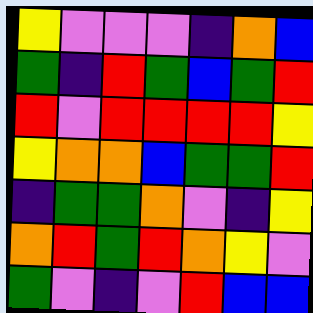[["yellow", "violet", "violet", "violet", "indigo", "orange", "blue"], ["green", "indigo", "red", "green", "blue", "green", "red"], ["red", "violet", "red", "red", "red", "red", "yellow"], ["yellow", "orange", "orange", "blue", "green", "green", "red"], ["indigo", "green", "green", "orange", "violet", "indigo", "yellow"], ["orange", "red", "green", "red", "orange", "yellow", "violet"], ["green", "violet", "indigo", "violet", "red", "blue", "blue"]]